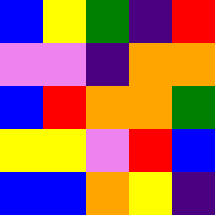[["blue", "yellow", "green", "indigo", "red"], ["violet", "violet", "indigo", "orange", "orange"], ["blue", "red", "orange", "orange", "green"], ["yellow", "yellow", "violet", "red", "blue"], ["blue", "blue", "orange", "yellow", "indigo"]]